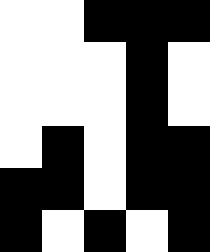[["white", "white", "black", "black", "black"], ["white", "white", "white", "black", "white"], ["white", "white", "white", "black", "white"], ["white", "black", "white", "black", "black"], ["black", "black", "white", "black", "black"], ["black", "white", "black", "white", "black"]]